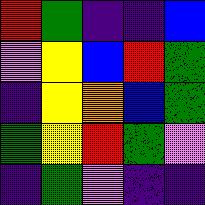[["red", "green", "indigo", "indigo", "blue"], ["violet", "yellow", "blue", "red", "green"], ["indigo", "yellow", "orange", "blue", "green"], ["green", "yellow", "red", "green", "violet"], ["indigo", "green", "violet", "indigo", "indigo"]]